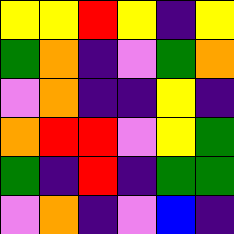[["yellow", "yellow", "red", "yellow", "indigo", "yellow"], ["green", "orange", "indigo", "violet", "green", "orange"], ["violet", "orange", "indigo", "indigo", "yellow", "indigo"], ["orange", "red", "red", "violet", "yellow", "green"], ["green", "indigo", "red", "indigo", "green", "green"], ["violet", "orange", "indigo", "violet", "blue", "indigo"]]